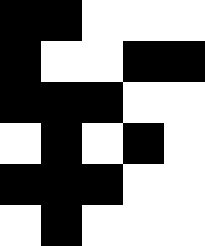[["black", "black", "white", "white", "white"], ["black", "white", "white", "black", "black"], ["black", "black", "black", "white", "white"], ["white", "black", "white", "black", "white"], ["black", "black", "black", "white", "white"], ["white", "black", "white", "white", "white"]]